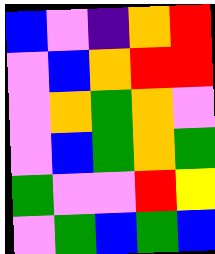[["blue", "violet", "indigo", "orange", "red"], ["violet", "blue", "orange", "red", "red"], ["violet", "orange", "green", "orange", "violet"], ["violet", "blue", "green", "orange", "green"], ["green", "violet", "violet", "red", "yellow"], ["violet", "green", "blue", "green", "blue"]]